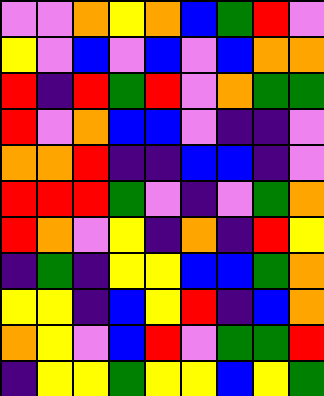[["violet", "violet", "orange", "yellow", "orange", "blue", "green", "red", "violet"], ["yellow", "violet", "blue", "violet", "blue", "violet", "blue", "orange", "orange"], ["red", "indigo", "red", "green", "red", "violet", "orange", "green", "green"], ["red", "violet", "orange", "blue", "blue", "violet", "indigo", "indigo", "violet"], ["orange", "orange", "red", "indigo", "indigo", "blue", "blue", "indigo", "violet"], ["red", "red", "red", "green", "violet", "indigo", "violet", "green", "orange"], ["red", "orange", "violet", "yellow", "indigo", "orange", "indigo", "red", "yellow"], ["indigo", "green", "indigo", "yellow", "yellow", "blue", "blue", "green", "orange"], ["yellow", "yellow", "indigo", "blue", "yellow", "red", "indigo", "blue", "orange"], ["orange", "yellow", "violet", "blue", "red", "violet", "green", "green", "red"], ["indigo", "yellow", "yellow", "green", "yellow", "yellow", "blue", "yellow", "green"]]